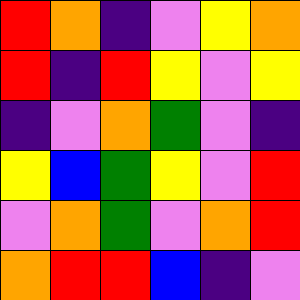[["red", "orange", "indigo", "violet", "yellow", "orange"], ["red", "indigo", "red", "yellow", "violet", "yellow"], ["indigo", "violet", "orange", "green", "violet", "indigo"], ["yellow", "blue", "green", "yellow", "violet", "red"], ["violet", "orange", "green", "violet", "orange", "red"], ["orange", "red", "red", "blue", "indigo", "violet"]]